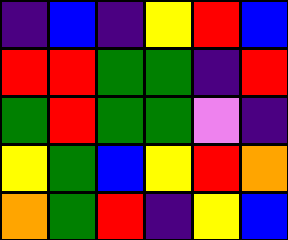[["indigo", "blue", "indigo", "yellow", "red", "blue"], ["red", "red", "green", "green", "indigo", "red"], ["green", "red", "green", "green", "violet", "indigo"], ["yellow", "green", "blue", "yellow", "red", "orange"], ["orange", "green", "red", "indigo", "yellow", "blue"]]